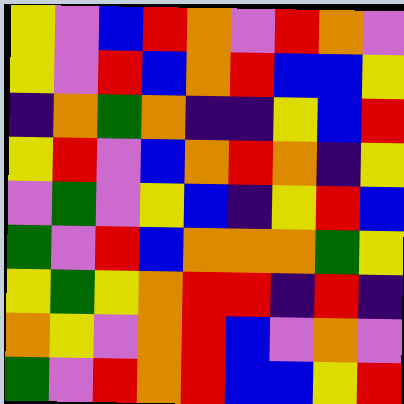[["yellow", "violet", "blue", "red", "orange", "violet", "red", "orange", "violet"], ["yellow", "violet", "red", "blue", "orange", "red", "blue", "blue", "yellow"], ["indigo", "orange", "green", "orange", "indigo", "indigo", "yellow", "blue", "red"], ["yellow", "red", "violet", "blue", "orange", "red", "orange", "indigo", "yellow"], ["violet", "green", "violet", "yellow", "blue", "indigo", "yellow", "red", "blue"], ["green", "violet", "red", "blue", "orange", "orange", "orange", "green", "yellow"], ["yellow", "green", "yellow", "orange", "red", "red", "indigo", "red", "indigo"], ["orange", "yellow", "violet", "orange", "red", "blue", "violet", "orange", "violet"], ["green", "violet", "red", "orange", "red", "blue", "blue", "yellow", "red"]]